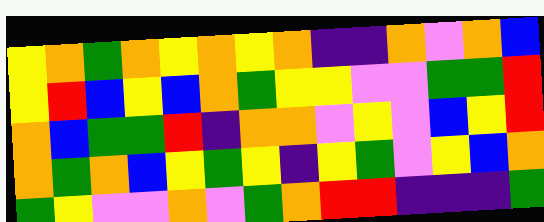[["yellow", "orange", "green", "orange", "yellow", "orange", "yellow", "orange", "indigo", "indigo", "orange", "violet", "orange", "blue"], ["yellow", "red", "blue", "yellow", "blue", "orange", "green", "yellow", "yellow", "violet", "violet", "green", "green", "red"], ["orange", "blue", "green", "green", "red", "indigo", "orange", "orange", "violet", "yellow", "violet", "blue", "yellow", "red"], ["orange", "green", "orange", "blue", "yellow", "green", "yellow", "indigo", "yellow", "green", "violet", "yellow", "blue", "orange"], ["green", "yellow", "violet", "violet", "orange", "violet", "green", "orange", "red", "red", "indigo", "indigo", "indigo", "green"]]